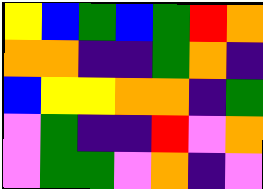[["yellow", "blue", "green", "blue", "green", "red", "orange"], ["orange", "orange", "indigo", "indigo", "green", "orange", "indigo"], ["blue", "yellow", "yellow", "orange", "orange", "indigo", "green"], ["violet", "green", "indigo", "indigo", "red", "violet", "orange"], ["violet", "green", "green", "violet", "orange", "indigo", "violet"]]